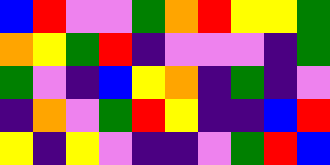[["blue", "red", "violet", "violet", "green", "orange", "red", "yellow", "yellow", "green"], ["orange", "yellow", "green", "red", "indigo", "violet", "violet", "violet", "indigo", "green"], ["green", "violet", "indigo", "blue", "yellow", "orange", "indigo", "green", "indigo", "violet"], ["indigo", "orange", "violet", "green", "red", "yellow", "indigo", "indigo", "blue", "red"], ["yellow", "indigo", "yellow", "violet", "indigo", "indigo", "violet", "green", "red", "blue"]]